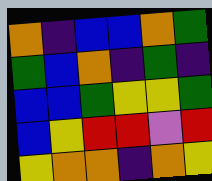[["orange", "indigo", "blue", "blue", "orange", "green"], ["green", "blue", "orange", "indigo", "green", "indigo"], ["blue", "blue", "green", "yellow", "yellow", "green"], ["blue", "yellow", "red", "red", "violet", "red"], ["yellow", "orange", "orange", "indigo", "orange", "yellow"]]